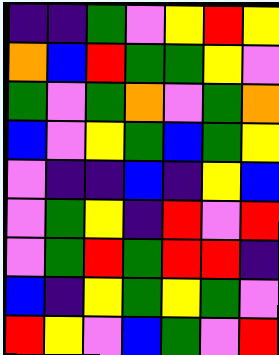[["indigo", "indigo", "green", "violet", "yellow", "red", "yellow"], ["orange", "blue", "red", "green", "green", "yellow", "violet"], ["green", "violet", "green", "orange", "violet", "green", "orange"], ["blue", "violet", "yellow", "green", "blue", "green", "yellow"], ["violet", "indigo", "indigo", "blue", "indigo", "yellow", "blue"], ["violet", "green", "yellow", "indigo", "red", "violet", "red"], ["violet", "green", "red", "green", "red", "red", "indigo"], ["blue", "indigo", "yellow", "green", "yellow", "green", "violet"], ["red", "yellow", "violet", "blue", "green", "violet", "red"]]